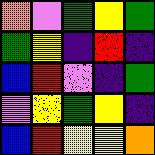[["orange", "violet", "green", "yellow", "green"], ["green", "yellow", "indigo", "red", "indigo"], ["blue", "red", "violet", "indigo", "green"], ["violet", "yellow", "green", "yellow", "indigo"], ["blue", "red", "yellow", "yellow", "orange"]]